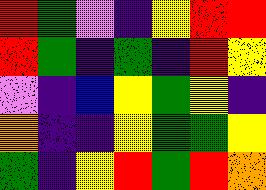[["red", "green", "violet", "indigo", "yellow", "red", "red"], ["red", "green", "indigo", "green", "indigo", "red", "yellow"], ["violet", "indigo", "blue", "yellow", "green", "yellow", "indigo"], ["orange", "indigo", "indigo", "yellow", "green", "green", "yellow"], ["green", "indigo", "yellow", "red", "green", "red", "orange"]]